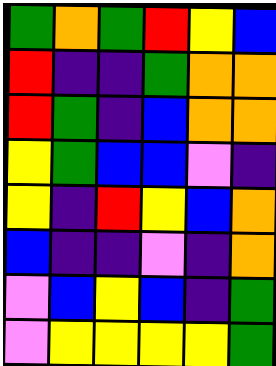[["green", "orange", "green", "red", "yellow", "blue"], ["red", "indigo", "indigo", "green", "orange", "orange"], ["red", "green", "indigo", "blue", "orange", "orange"], ["yellow", "green", "blue", "blue", "violet", "indigo"], ["yellow", "indigo", "red", "yellow", "blue", "orange"], ["blue", "indigo", "indigo", "violet", "indigo", "orange"], ["violet", "blue", "yellow", "blue", "indigo", "green"], ["violet", "yellow", "yellow", "yellow", "yellow", "green"]]